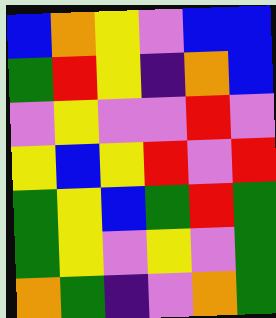[["blue", "orange", "yellow", "violet", "blue", "blue"], ["green", "red", "yellow", "indigo", "orange", "blue"], ["violet", "yellow", "violet", "violet", "red", "violet"], ["yellow", "blue", "yellow", "red", "violet", "red"], ["green", "yellow", "blue", "green", "red", "green"], ["green", "yellow", "violet", "yellow", "violet", "green"], ["orange", "green", "indigo", "violet", "orange", "green"]]